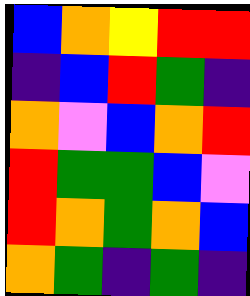[["blue", "orange", "yellow", "red", "red"], ["indigo", "blue", "red", "green", "indigo"], ["orange", "violet", "blue", "orange", "red"], ["red", "green", "green", "blue", "violet"], ["red", "orange", "green", "orange", "blue"], ["orange", "green", "indigo", "green", "indigo"]]